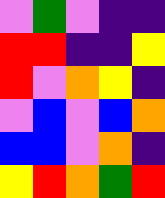[["violet", "green", "violet", "indigo", "indigo"], ["red", "red", "indigo", "indigo", "yellow"], ["red", "violet", "orange", "yellow", "indigo"], ["violet", "blue", "violet", "blue", "orange"], ["blue", "blue", "violet", "orange", "indigo"], ["yellow", "red", "orange", "green", "red"]]